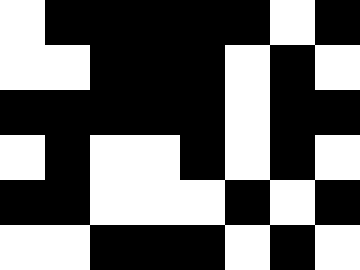[["white", "black", "black", "black", "black", "black", "white", "black"], ["white", "white", "black", "black", "black", "white", "black", "white"], ["black", "black", "black", "black", "black", "white", "black", "black"], ["white", "black", "white", "white", "black", "white", "black", "white"], ["black", "black", "white", "white", "white", "black", "white", "black"], ["white", "white", "black", "black", "black", "white", "black", "white"]]